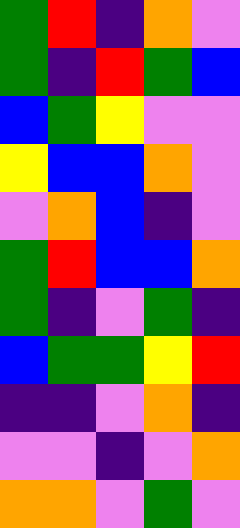[["green", "red", "indigo", "orange", "violet"], ["green", "indigo", "red", "green", "blue"], ["blue", "green", "yellow", "violet", "violet"], ["yellow", "blue", "blue", "orange", "violet"], ["violet", "orange", "blue", "indigo", "violet"], ["green", "red", "blue", "blue", "orange"], ["green", "indigo", "violet", "green", "indigo"], ["blue", "green", "green", "yellow", "red"], ["indigo", "indigo", "violet", "orange", "indigo"], ["violet", "violet", "indigo", "violet", "orange"], ["orange", "orange", "violet", "green", "violet"]]